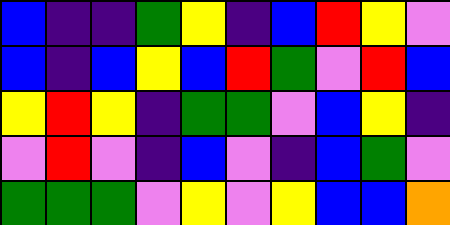[["blue", "indigo", "indigo", "green", "yellow", "indigo", "blue", "red", "yellow", "violet"], ["blue", "indigo", "blue", "yellow", "blue", "red", "green", "violet", "red", "blue"], ["yellow", "red", "yellow", "indigo", "green", "green", "violet", "blue", "yellow", "indigo"], ["violet", "red", "violet", "indigo", "blue", "violet", "indigo", "blue", "green", "violet"], ["green", "green", "green", "violet", "yellow", "violet", "yellow", "blue", "blue", "orange"]]